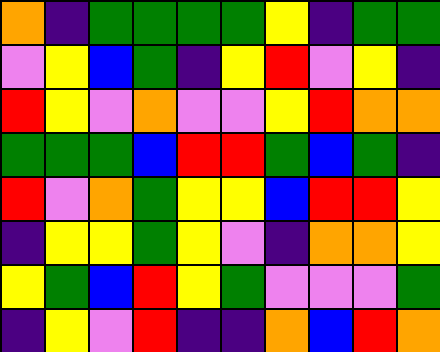[["orange", "indigo", "green", "green", "green", "green", "yellow", "indigo", "green", "green"], ["violet", "yellow", "blue", "green", "indigo", "yellow", "red", "violet", "yellow", "indigo"], ["red", "yellow", "violet", "orange", "violet", "violet", "yellow", "red", "orange", "orange"], ["green", "green", "green", "blue", "red", "red", "green", "blue", "green", "indigo"], ["red", "violet", "orange", "green", "yellow", "yellow", "blue", "red", "red", "yellow"], ["indigo", "yellow", "yellow", "green", "yellow", "violet", "indigo", "orange", "orange", "yellow"], ["yellow", "green", "blue", "red", "yellow", "green", "violet", "violet", "violet", "green"], ["indigo", "yellow", "violet", "red", "indigo", "indigo", "orange", "blue", "red", "orange"]]